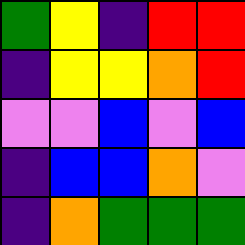[["green", "yellow", "indigo", "red", "red"], ["indigo", "yellow", "yellow", "orange", "red"], ["violet", "violet", "blue", "violet", "blue"], ["indigo", "blue", "blue", "orange", "violet"], ["indigo", "orange", "green", "green", "green"]]